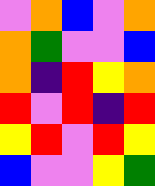[["violet", "orange", "blue", "violet", "orange"], ["orange", "green", "violet", "violet", "blue"], ["orange", "indigo", "red", "yellow", "orange"], ["red", "violet", "red", "indigo", "red"], ["yellow", "red", "violet", "red", "yellow"], ["blue", "violet", "violet", "yellow", "green"]]